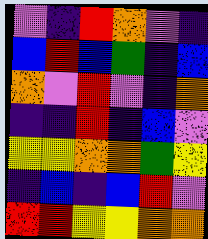[["violet", "indigo", "red", "orange", "violet", "indigo"], ["blue", "red", "blue", "green", "indigo", "blue"], ["orange", "violet", "red", "violet", "indigo", "orange"], ["indigo", "indigo", "red", "indigo", "blue", "violet"], ["yellow", "yellow", "orange", "orange", "green", "yellow"], ["indigo", "blue", "indigo", "blue", "red", "violet"], ["red", "red", "yellow", "yellow", "orange", "orange"]]